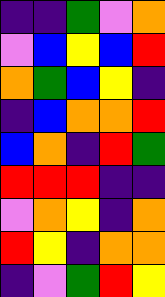[["indigo", "indigo", "green", "violet", "orange"], ["violet", "blue", "yellow", "blue", "red"], ["orange", "green", "blue", "yellow", "indigo"], ["indigo", "blue", "orange", "orange", "red"], ["blue", "orange", "indigo", "red", "green"], ["red", "red", "red", "indigo", "indigo"], ["violet", "orange", "yellow", "indigo", "orange"], ["red", "yellow", "indigo", "orange", "orange"], ["indigo", "violet", "green", "red", "yellow"]]